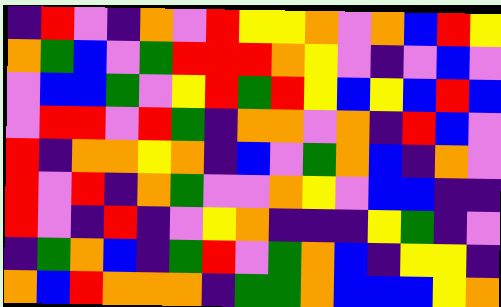[["indigo", "red", "violet", "indigo", "orange", "violet", "red", "yellow", "yellow", "orange", "violet", "orange", "blue", "red", "yellow"], ["orange", "green", "blue", "violet", "green", "red", "red", "red", "orange", "yellow", "violet", "indigo", "violet", "blue", "violet"], ["violet", "blue", "blue", "green", "violet", "yellow", "red", "green", "red", "yellow", "blue", "yellow", "blue", "red", "blue"], ["violet", "red", "red", "violet", "red", "green", "indigo", "orange", "orange", "violet", "orange", "indigo", "red", "blue", "violet"], ["red", "indigo", "orange", "orange", "yellow", "orange", "indigo", "blue", "violet", "green", "orange", "blue", "indigo", "orange", "violet"], ["red", "violet", "red", "indigo", "orange", "green", "violet", "violet", "orange", "yellow", "violet", "blue", "blue", "indigo", "indigo"], ["red", "violet", "indigo", "red", "indigo", "violet", "yellow", "orange", "indigo", "indigo", "indigo", "yellow", "green", "indigo", "violet"], ["indigo", "green", "orange", "blue", "indigo", "green", "red", "violet", "green", "orange", "blue", "indigo", "yellow", "yellow", "indigo"], ["orange", "blue", "red", "orange", "orange", "orange", "indigo", "green", "green", "orange", "blue", "blue", "blue", "yellow", "orange"]]